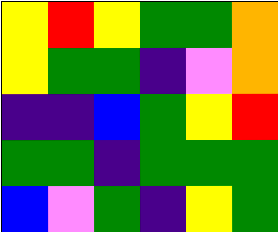[["yellow", "red", "yellow", "green", "green", "orange"], ["yellow", "green", "green", "indigo", "violet", "orange"], ["indigo", "indigo", "blue", "green", "yellow", "red"], ["green", "green", "indigo", "green", "green", "green"], ["blue", "violet", "green", "indigo", "yellow", "green"]]